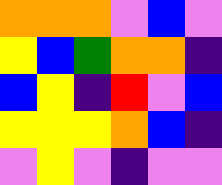[["orange", "orange", "orange", "violet", "blue", "violet"], ["yellow", "blue", "green", "orange", "orange", "indigo"], ["blue", "yellow", "indigo", "red", "violet", "blue"], ["yellow", "yellow", "yellow", "orange", "blue", "indigo"], ["violet", "yellow", "violet", "indigo", "violet", "violet"]]